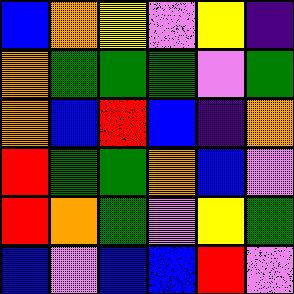[["blue", "orange", "yellow", "violet", "yellow", "indigo"], ["orange", "green", "green", "green", "violet", "green"], ["orange", "blue", "red", "blue", "indigo", "orange"], ["red", "green", "green", "orange", "blue", "violet"], ["red", "orange", "green", "violet", "yellow", "green"], ["blue", "violet", "blue", "blue", "red", "violet"]]